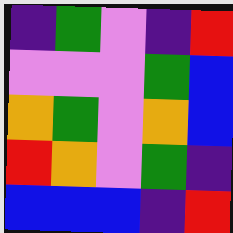[["indigo", "green", "violet", "indigo", "red"], ["violet", "violet", "violet", "green", "blue"], ["orange", "green", "violet", "orange", "blue"], ["red", "orange", "violet", "green", "indigo"], ["blue", "blue", "blue", "indigo", "red"]]